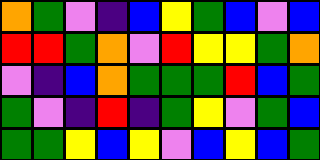[["orange", "green", "violet", "indigo", "blue", "yellow", "green", "blue", "violet", "blue"], ["red", "red", "green", "orange", "violet", "red", "yellow", "yellow", "green", "orange"], ["violet", "indigo", "blue", "orange", "green", "green", "green", "red", "blue", "green"], ["green", "violet", "indigo", "red", "indigo", "green", "yellow", "violet", "green", "blue"], ["green", "green", "yellow", "blue", "yellow", "violet", "blue", "yellow", "blue", "green"]]